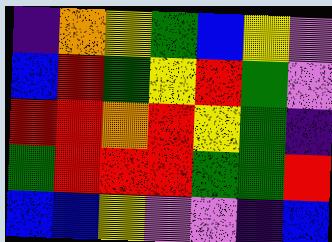[["indigo", "orange", "yellow", "green", "blue", "yellow", "violet"], ["blue", "red", "green", "yellow", "red", "green", "violet"], ["red", "red", "orange", "red", "yellow", "green", "indigo"], ["green", "red", "red", "red", "green", "green", "red"], ["blue", "blue", "yellow", "violet", "violet", "indigo", "blue"]]